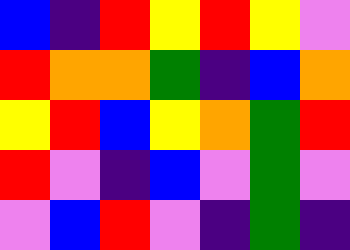[["blue", "indigo", "red", "yellow", "red", "yellow", "violet"], ["red", "orange", "orange", "green", "indigo", "blue", "orange"], ["yellow", "red", "blue", "yellow", "orange", "green", "red"], ["red", "violet", "indigo", "blue", "violet", "green", "violet"], ["violet", "blue", "red", "violet", "indigo", "green", "indigo"]]